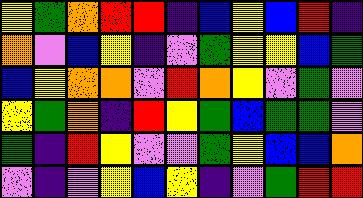[["yellow", "green", "orange", "red", "red", "indigo", "blue", "yellow", "blue", "red", "indigo"], ["orange", "violet", "blue", "yellow", "indigo", "violet", "green", "yellow", "yellow", "blue", "green"], ["blue", "yellow", "orange", "orange", "violet", "red", "orange", "yellow", "violet", "green", "violet"], ["yellow", "green", "orange", "indigo", "red", "yellow", "green", "blue", "green", "green", "violet"], ["green", "indigo", "red", "yellow", "violet", "violet", "green", "yellow", "blue", "blue", "orange"], ["violet", "indigo", "violet", "yellow", "blue", "yellow", "indigo", "violet", "green", "red", "red"]]